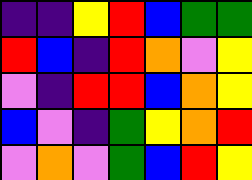[["indigo", "indigo", "yellow", "red", "blue", "green", "green"], ["red", "blue", "indigo", "red", "orange", "violet", "yellow"], ["violet", "indigo", "red", "red", "blue", "orange", "yellow"], ["blue", "violet", "indigo", "green", "yellow", "orange", "red"], ["violet", "orange", "violet", "green", "blue", "red", "yellow"]]